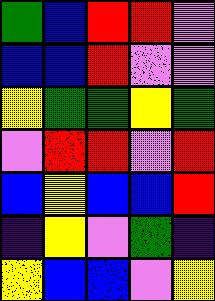[["green", "blue", "red", "red", "violet"], ["blue", "blue", "red", "violet", "violet"], ["yellow", "green", "green", "yellow", "green"], ["violet", "red", "red", "violet", "red"], ["blue", "yellow", "blue", "blue", "red"], ["indigo", "yellow", "violet", "green", "indigo"], ["yellow", "blue", "blue", "violet", "yellow"]]